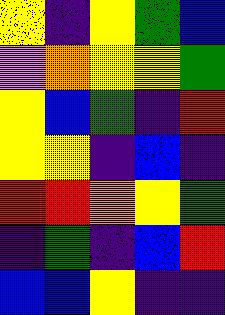[["yellow", "indigo", "yellow", "green", "blue"], ["violet", "orange", "yellow", "yellow", "green"], ["yellow", "blue", "green", "indigo", "red"], ["yellow", "yellow", "indigo", "blue", "indigo"], ["red", "red", "orange", "yellow", "green"], ["indigo", "green", "indigo", "blue", "red"], ["blue", "blue", "yellow", "indigo", "indigo"]]